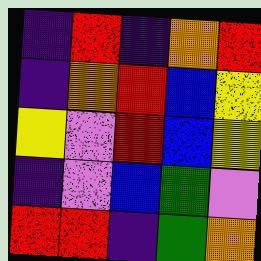[["indigo", "red", "indigo", "orange", "red"], ["indigo", "orange", "red", "blue", "yellow"], ["yellow", "violet", "red", "blue", "yellow"], ["indigo", "violet", "blue", "green", "violet"], ["red", "red", "indigo", "green", "orange"]]